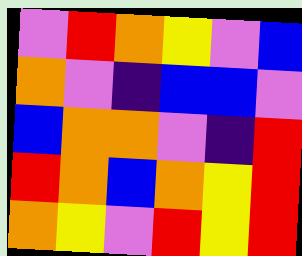[["violet", "red", "orange", "yellow", "violet", "blue"], ["orange", "violet", "indigo", "blue", "blue", "violet"], ["blue", "orange", "orange", "violet", "indigo", "red"], ["red", "orange", "blue", "orange", "yellow", "red"], ["orange", "yellow", "violet", "red", "yellow", "red"]]